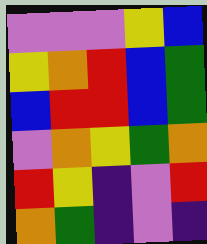[["violet", "violet", "violet", "yellow", "blue"], ["yellow", "orange", "red", "blue", "green"], ["blue", "red", "red", "blue", "green"], ["violet", "orange", "yellow", "green", "orange"], ["red", "yellow", "indigo", "violet", "red"], ["orange", "green", "indigo", "violet", "indigo"]]